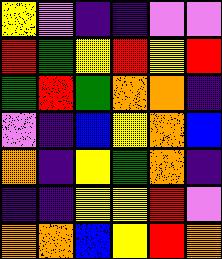[["yellow", "violet", "indigo", "indigo", "violet", "violet"], ["red", "green", "yellow", "red", "yellow", "red"], ["green", "red", "green", "orange", "orange", "indigo"], ["violet", "indigo", "blue", "yellow", "orange", "blue"], ["orange", "indigo", "yellow", "green", "orange", "indigo"], ["indigo", "indigo", "yellow", "yellow", "red", "violet"], ["orange", "orange", "blue", "yellow", "red", "orange"]]